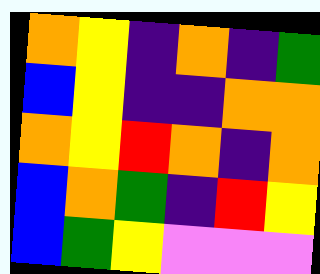[["orange", "yellow", "indigo", "orange", "indigo", "green"], ["blue", "yellow", "indigo", "indigo", "orange", "orange"], ["orange", "yellow", "red", "orange", "indigo", "orange"], ["blue", "orange", "green", "indigo", "red", "yellow"], ["blue", "green", "yellow", "violet", "violet", "violet"]]